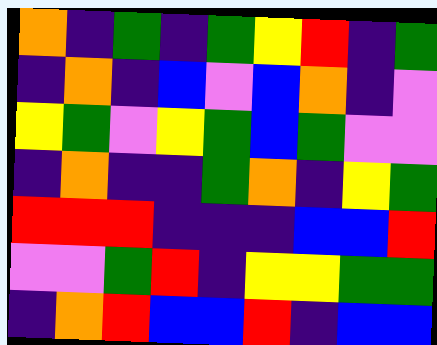[["orange", "indigo", "green", "indigo", "green", "yellow", "red", "indigo", "green"], ["indigo", "orange", "indigo", "blue", "violet", "blue", "orange", "indigo", "violet"], ["yellow", "green", "violet", "yellow", "green", "blue", "green", "violet", "violet"], ["indigo", "orange", "indigo", "indigo", "green", "orange", "indigo", "yellow", "green"], ["red", "red", "red", "indigo", "indigo", "indigo", "blue", "blue", "red"], ["violet", "violet", "green", "red", "indigo", "yellow", "yellow", "green", "green"], ["indigo", "orange", "red", "blue", "blue", "red", "indigo", "blue", "blue"]]